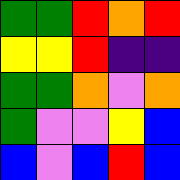[["green", "green", "red", "orange", "red"], ["yellow", "yellow", "red", "indigo", "indigo"], ["green", "green", "orange", "violet", "orange"], ["green", "violet", "violet", "yellow", "blue"], ["blue", "violet", "blue", "red", "blue"]]